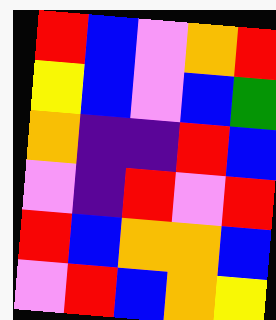[["red", "blue", "violet", "orange", "red"], ["yellow", "blue", "violet", "blue", "green"], ["orange", "indigo", "indigo", "red", "blue"], ["violet", "indigo", "red", "violet", "red"], ["red", "blue", "orange", "orange", "blue"], ["violet", "red", "blue", "orange", "yellow"]]